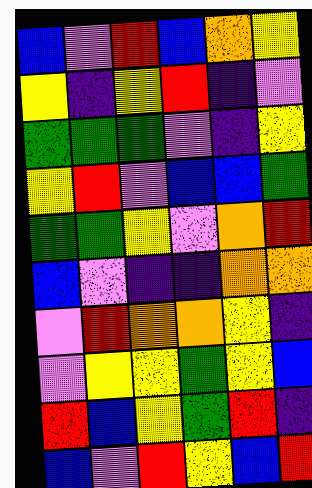[["blue", "violet", "red", "blue", "orange", "yellow"], ["yellow", "indigo", "yellow", "red", "indigo", "violet"], ["green", "green", "green", "violet", "indigo", "yellow"], ["yellow", "red", "violet", "blue", "blue", "green"], ["green", "green", "yellow", "violet", "orange", "red"], ["blue", "violet", "indigo", "indigo", "orange", "orange"], ["violet", "red", "orange", "orange", "yellow", "indigo"], ["violet", "yellow", "yellow", "green", "yellow", "blue"], ["red", "blue", "yellow", "green", "red", "indigo"], ["blue", "violet", "red", "yellow", "blue", "red"]]